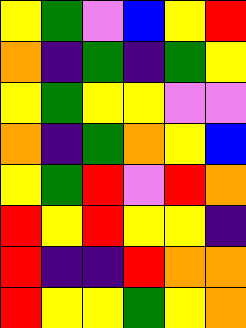[["yellow", "green", "violet", "blue", "yellow", "red"], ["orange", "indigo", "green", "indigo", "green", "yellow"], ["yellow", "green", "yellow", "yellow", "violet", "violet"], ["orange", "indigo", "green", "orange", "yellow", "blue"], ["yellow", "green", "red", "violet", "red", "orange"], ["red", "yellow", "red", "yellow", "yellow", "indigo"], ["red", "indigo", "indigo", "red", "orange", "orange"], ["red", "yellow", "yellow", "green", "yellow", "orange"]]